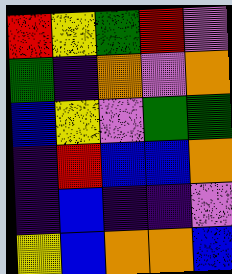[["red", "yellow", "green", "red", "violet"], ["green", "indigo", "orange", "violet", "orange"], ["blue", "yellow", "violet", "green", "green"], ["indigo", "red", "blue", "blue", "orange"], ["indigo", "blue", "indigo", "indigo", "violet"], ["yellow", "blue", "orange", "orange", "blue"]]